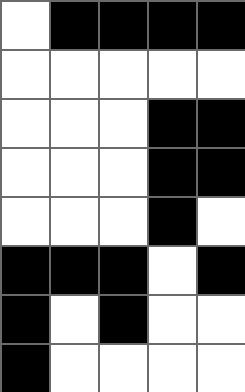[["white", "black", "black", "black", "black"], ["white", "white", "white", "white", "white"], ["white", "white", "white", "black", "black"], ["white", "white", "white", "black", "black"], ["white", "white", "white", "black", "white"], ["black", "black", "black", "white", "black"], ["black", "white", "black", "white", "white"], ["black", "white", "white", "white", "white"]]